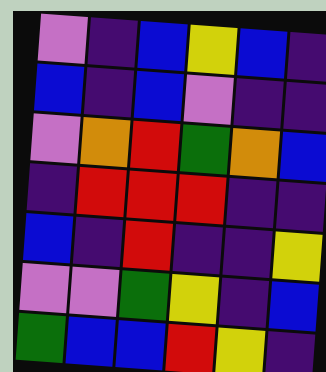[["violet", "indigo", "blue", "yellow", "blue", "indigo"], ["blue", "indigo", "blue", "violet", "indigo", "indigo"], ["violet", "orange", "red", "green", "orange", "blue"], ["indigo", "red", "red", "red", "indigo", "indigo"], ["blue", "indigo", "red", "indigo", "indigo", "yellow"], ["violet", "violet", "green", "yellow", "indigo", "blue"], ["green", "blue", "blue", "red", "yellow", "indigo"]]